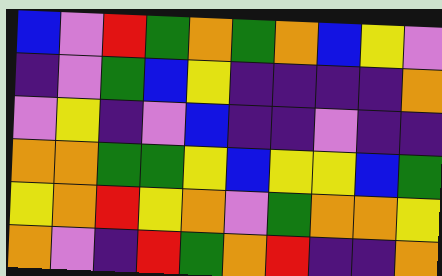[["blue", "violet", "red", "green", "orange", "green", "orange", "blue", "yellow", "violet"], ["indigo", "violet", "green", "blue", "yellow", "indigo", "indigo", "indigo", "indigo", "orange"], ["violet", "yellow", "indigo", "violet", "blue", "indigo", "indigo", "violet", "indigo", "indigo"], ["orange", "orange", "green", "green", "yellow", "blue", "yellow", "yellow", "blue", "green"], ["yellow", "orange", "red", "yellow", "orange", "violet", "green", "orange", "orange", "yellow"], ["orange", "violet", "indigo", "red", "green", "orange", "red", "indigo", "indigo", "orange"]]